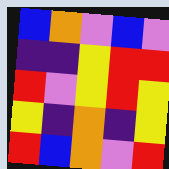[["blue", "orange", "violet", "blue", "violet"], ["indigo", "indigo", "yellow", "red", "red"], ["red", "violet", "yellow", "red", "yellow"], ["yellow", "indigo", "orange", "indigo", "yellow"], ["red", "blue", "orange", "violet", "red"]]